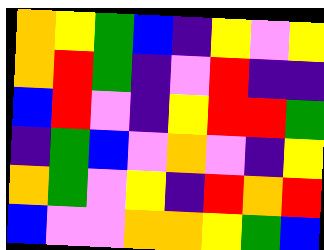[["orange", "yellow", "green", "blue", "indigo", "yellow", "violet", "yellow"], ["orange", "red", "green", "indigo", "violet", "red", "indigo", "indigo"], ["blue", "red", "violet", "indigo", "yellow", "red", "red", "green"], ["indigo", "green", "blue", "violet", "orange", "violet", "indigo", "yellow"], ["orange", "green", "violet", "yellow", "indigo", "red", "orange", "red"], ["blue", "violet", "violet", "orange", "orange", "yellow", "green", "blue"]]